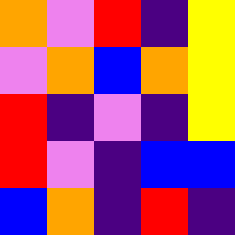[["orange", "violet", "red", "indigo", "yellow"], ["violet", "orange", "blue", "orange", "yellow"], ["red", "indigo", "violet", "indigo", "yellow"], ["red", "violet", "indigo", "blue", "blue"], ["blue", "orange", "indigo", "red", "indigo"]]